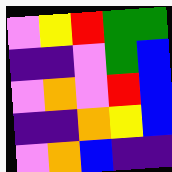[["violet", "yellow", "red", "green", "green"], ["indigo", "indigo", "violet", "green", "blue"], ["violet", "orange", "violet", "red", "blue"], ["indigo", "indigo", "orange", "yellow", "blue"], ["violet", "orange", "blue", "indigo", "indigo"]]